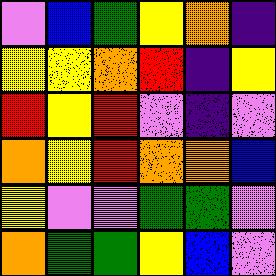[["violet", "blue", "green", "yellow", "orange", "indigo"], ["yellow", "yellow", "orange", "red", "indigo", "yellow"], ["red", "yellow", "red", "violet", "indigo", "violet"], ["orange", "yellow", "red", "orange", "orange", "blue"], ["yellow", "violet", "violet", "green", "green", "violet"], ["orange", "green", "green", "yellow", "blue", "violet"]]